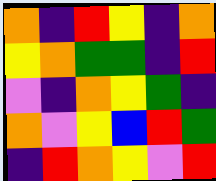[["orange", "indigo", "red", "yellow", "indigo", "orange"], ["yellow", "orange", "green", "green", "indigo", "red"], ["violet", "indigo", "orange", "yellow", "green", "indigo"], ["orange", "violet", "yellow", "blue", "red", "green"], ["indigo", "red", "orange", "yellow", "violet", "red"]]